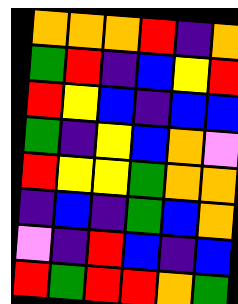[["orange", "orange", "orange", "red", "indigo", "orange"], ["green", "red", "indigo", "blue", "yellow", "red"], ["red", "yellow", "blue", "indigo", "blue", "blue"], ["green", "indigo", "yellow", "blue", "orange", "violet"], ["red", "yellow", "yellow", "green", "orange", "orange"], ["indigo", "blue", "indigo", "green", "blue", "orange"], ["violet", "indigo", "red", "blue", "indigo", "blue"], ["red", "green", "red", "red", "orange", "green"]]